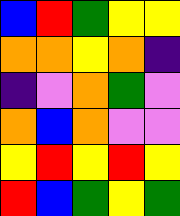[["blue", "red", "green", "yellow", "yellow"], ["orange", "orange", "yellow", "orange", "indigo"], ["indigo", "violet", "orange", "green", "violet"], ["orange", "blue", "orange", "violet", "violet"], ["yellow", "red", "yellow", "red", "yellow"], ["red", "blue", "green", "yellow", "green"]]